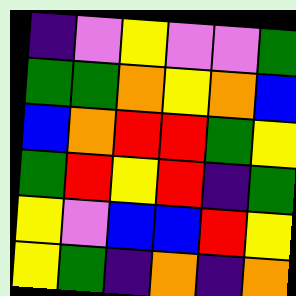[["indigo", "violet", "yellow", "violet", "violet", "green"], ["green", "green", "orange", "yellow", "orange", "blue"], ["blue", "orange", "red", "red", "green", "yellow"], ["green", "red", "yellow", "red", "indigo", "green"], ["yellow", "violet", "blue", "blue", "red", "yellow"], ["yellow", "green", "indigo", "orange", "indigo", "orange"]]